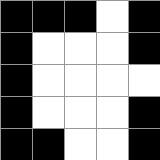[["black", "black", "black", "white", "black"], ["black", "white", "white", "white", "black"], ["black", "white", "white", "white", "white"], ["black", "white", "white", "white", "black"], ["black", "black", "white", "white", "black"]]